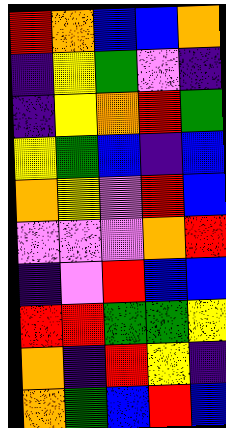[["red", "orange", "blue", "blue", "orange"], ["indigo", "yellow", "green", "violet", "indigo"], ["indigo", "yellow", "orange", "red", "green"], ["yellow", "green", "blue", "indigo", "blue"], ["orange", "yellow", "violet", "red", "blue"], ["violet", "violet", "violet", "orange", "red"], ["indigo", "violet", "red", "blue", "blue"], ["red", "red", "green", "green", "yellow"], ["orange", "indigo", "red", "yellow", "indigo"], ["orange", "green", "blue", "red", "blue"]]